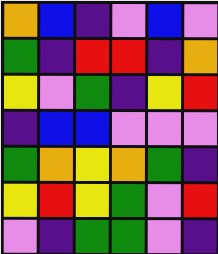[["orange", "blue", "indigo", "violet", "blue", "violet"], ["green", "indigo", "red", "red", "indigo", "orange"], ["yellow", "violet", "green", "indigo", "yellow", "red"], ["indigo", "blue", "blue", "violet", "violet", "violet"], ["green", "orange", "yellow", "orange", "green", "indigo"], ["yellow", "red", "yellow", "green", "violet", "red"], ["violet", "indigo", "green", "green", "violet", "indigo"]]